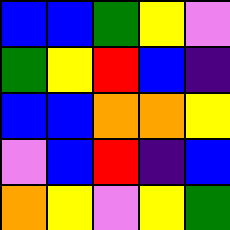[["blue", "blue", "green", "yellow", "violet"], ["green", "yellow", "red", "blue", "indigo"], ["blue", "blue", "orange", "orange", "yellow"], ["violet", "blue", "red", "indigo", "blue"], ["orange", "yellow", "violet", "yellow", "green"]]